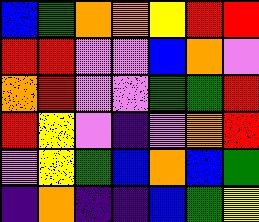[["blue", "green", "orange", "orange", "yellow", "red", "red"], ["red", "red", "violet", "violet", "blue", "orange", "violet"], ["orange", "red", "violet", "violet", "green", "green", "red"], ["red", "yellow", "violet", "indigo", "violet", "orange", "red"], ["violet", "yellow", "green", "blue", "orange", "blue", "green"], ["indigo", "orange", "indigo", "indigo", "blue", "green", "yellow"]]